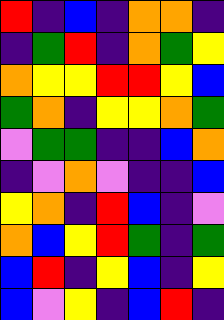[["red", "indigo", "blue", "indigo", "orange", "orange", "indigo"], ["indigo", "green", "red", "indigo", "orange", "green", "yellow"], ["orange", "yellow", "yellow", "red", "red", "yellow", "blue"], ["green", "orange", "indigo", "yellow", "yellow", "orange", "green"], ["violet", "green", "green", "indigo", "indigo", "blue", "orange"], ["indigo", "violet", "orange", "violet", "indigo", "indigo", "blue"], ["yellow", "orange", "indigo", "red", "blue", "indigo", "violet"], ["orange", "blue", "yellow", "red", "green", "indigo", "green"], ["blue", "red", "indigo", "yellow", "blue", "indigo", "yellow"], ["blue", "violet", "yellow", "indigo", "blue", "red", "indigo"]]